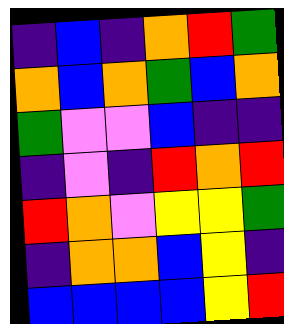[["indigo", "blue", "indigo", "orange", "red", "green"], ["orange", "blue", "orange", "green", "blue", "orange"], ["green", "violet", "violet", "blue", "indigo", "indigo"], ["indigo", "violet", "indigo", "red", "orange", "red"], ["red", "orange", "violet", "yellow", "yellow", "green"], ["indigo", "orange", "orange", "blue", "yellow", "indigo"], ["blue", "blue", "blue", "blue", "yellow", "red"]]